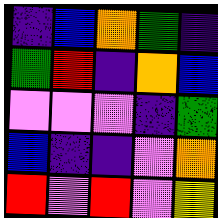[["indigo", "blue", "orange", "green", "indigo"], ["green", "red", "indigo", "orange", "blue"], ["violet", "violet", "violet", "indigo", "green"], ["blue", "indigo", "indigo", "violet", "orange"], ["red", "violet", "red", "violet", "yellow"]]